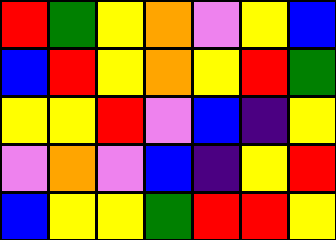[["red", "green", "yellow", "orange", "violet", "yellow", "blue"], ["blue", "red", "yellow", "orange", "yellow", "red", "green"], ["yellow", "yellow", "red", "violet", "blue", "indigo", "yellow"], ["violet", "orange", "violet", "blue", "indigo", "yellow", "red"], ["blue", "yellow", "yellow", "green", "red", "red", "yellow"]]